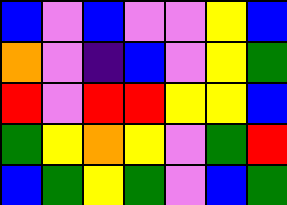[["blue", "violet", "blue", "violet", "violet", "yellow", "blue"], ["orange", "violet", "indigo", "blue", "violet", "yellow", "green"], ["red", "violet", "red", "red", "yellow", "yellow", "blue"], ["green", "yellow", "orange", "yellow", "violet", "green", "red"], ["blue", "green", "yellow", "green", "violet", "blue", "green"]]